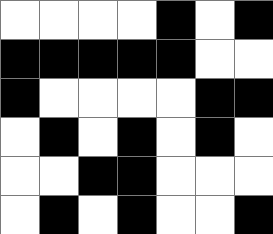[["white", "white", "white", "white", "black", "white", "black"], ["black", "black", "black", "black", "black", "white", "white"], ["black", "white", "white", "white", "white", "black", "black"], ["white", "black", "white", "black", "white", "black", "white"], ["white", "white", "black", "black", "white", "white", "white"], ["white", "black", "white", "black", "white", "white", "black"]]